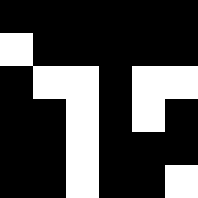[["black", "black", "black", "black", "black", "black"], ["white", "black", "black", "black", "black", "black"], ["black", "white", "white", "black", "white", "white"], ["black", "black", "white", "black", "white", "black"], ["black", "black", "white", "black", "black", "black"], ["black", "black", "white", "black", "black", "white"]]